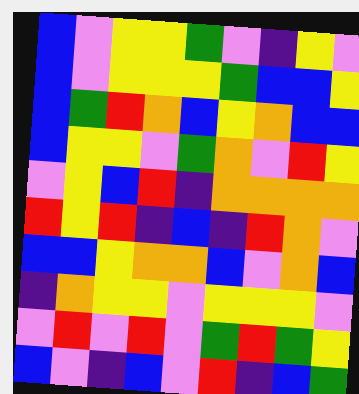[["blue", "violet", "yellow", "yellow", "green", "violet", "indigo", "yellow", "violet"], ["blue", "violet", "yellow", "yellow", "yellow", "green", "blue", "blue", "yellow"], ["blue", "green", "red", "orange", "blue", "yellow", "orange", "blue", "blue"], ["blue", "yellow", "yellow", "violet", "green", "orange", "violet", "red", "yellow"], ["violet", "yellow", "blue", "red", "indigo", "orange", "orange", "orange", "orange"], ["red", "yellow", "red", "indigo", "blue", "indigo", "red", "orange", "violet"], ["blue", "blue", "yellow", "orange", "orange", "blue", "violet", "orange", "blue"], ["indigo", "orange", "yellow", "yellow", "violet", "yellow", "yellow", "yellow", "violet"], ["violet", "red", "violet", "red", "violet", "green", "red", "green", "yellow"], ["blue", "violet", "indigo", "blue", "violet", "red", "indigo", "blue", "green"]]